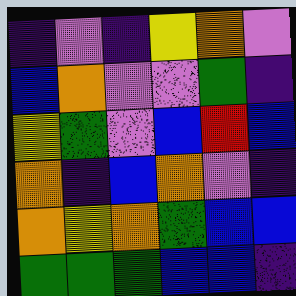[["indigo", "violet", "indigo", "yellow", "orange", "violet"], ["blue", "orange", "violet", "violet", "green", "indigo"], ["yellow", "green", "violet", "blue", "red", "blue"], ["orange", "indigo", "blue", "orange", "violet", "indigo"], ["orange", "yellow", "orange", "green", "blue", "blue"], ["green", "green", "green", "blue", "blue", "indigo"]]